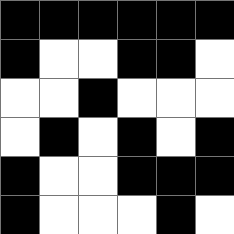[["black", "black", "black", "black", "black", "black"], ["black", "white", "white", "black", "black", "white"], ["white", "white", "black", "white", "white", "white"], ["white", "black", "white", "black", "white", "black"], ["black", "white", "white", "black", "black", "black"], ["black", "white", "white", "white", "black", "white"]]